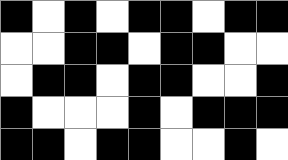[["black", "white", "black", "white", "black", "black", "white", "black", "black"], ["white", "white", "black", "black", "white", "black", "black", "white", "white"], ["white", "black", "black", "white", "black", "black", "white", "white", "black"], ["black", "white", "white", "white", "black", "white", "black", "black", "black"], ["black", "black", "white", "black", "black", "white", "white", "black", "white"]]